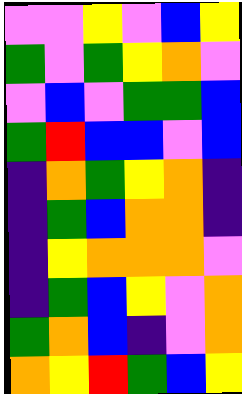[["violet", "violet", "yellow", "violet", "blue", "yellow"], ["green", "violet", "green", "yellow", "orange", "violet"], ["violet", "blue", "violet", "green", "green", "blue"], ["green", "red", "blue", "blue", "violet", "blue"], ["indigo", "orange", "green", "yellow", "orange", "indigo"], ["indigo", "green", "blue", "orange", "orange", "indigo"], ["indigo", "yellow", "orange", "orange", "orange", "violet"], ["indigo", "green", "blue", "yellow", "violet", "orange"], ["green", "orange", "blue", "indigo", "violet", "orange"], ["orange", "yellow", "red", "green", "blue", "yellow"]]